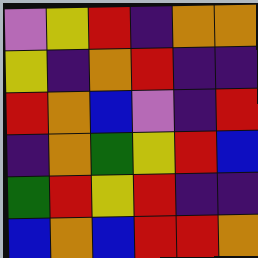[["violet", "yellow", "red", "indigo", "orange", "orange"], ["yellow", "indigo", "orange", "red", "indigo", "indigo"], ["red", "orange", "blue", "violet", "indigo", "red"], ["indigo", "orange", "green", "yellow", "red", "blue"], ["green", "red", "yellow", "red", "indigo", "indigo"], ["blue", "orange", "blue", "red", "red", "orange"]]